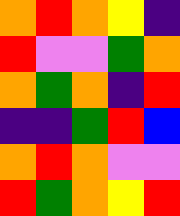[["orange", "red", "orange", "yellow", "indigo"], ["red", "violet", "violet", "green", "orange"], ["orange", "green", "orange", "indigo", "red"], ["indigo", "indigo", "green", "red", "blue"], ["orange", "red", "orange", "violet", "violet"], ["red", "green", "orange", "yellow", "red"]]